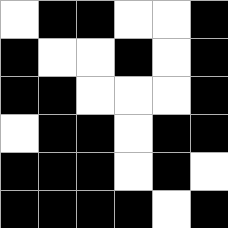[["white", "black", "black", "white", "white", "black"], ["black", "white", "white", "black", "white", "black"], ["black", "black", "white", "white", "white", "black"], ["white", "black", "black", "white", "black", "black"], ["black", "black", "black", "white", "black", "white"], ["black", "black", "black", "black", "white", "black"]]